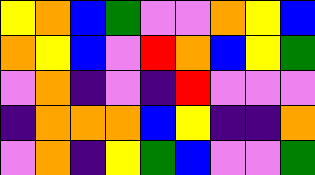[["yellow", "orange", "blue", "green", "violet", "violet", "orange", "yellow", "blue"], ["orange", "yellow", "blue", "violet", "red", "orange", "blue", "yellow", "green"], ["violet", "orange", "indigo", "violet", "indigo", "red", "violet", "violet", "violet"], ["indigo", "orange", "orange", "orange", "blue", "yellow", "indigo", "indigo", "orange"], ["violet", "orange", "indigo", "yellow", "green", "blue", "violet", "violet", "green"]]